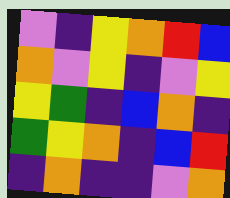[["violet", "indigo", "yellow", "orange", "red", "blue"], ["orange", "violet", "yellow", "indigo", "violet", "yellow"], ["yellow", "green", "indigo", "blue", "orange", "indigo"], ["green", "yellow", "orange", "indigo", "blue", "red"], ["indigo", "orange", "indigo", "indigo", "violet", "orange"]]